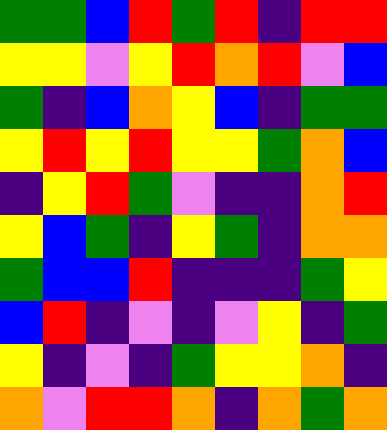[["green", "green", "blue", "red", "green", "red", "indigo", "red", "red"], ["yellow", "yellow", "violet", "yellow", "red", "orange", "red", "violet", "blue"], ["green", "indigo", "blue", "orange", "yellow", "blue", "indigo", "green", "green"], ["yellow", "red", "yellow", "red", "yellow", "yellow", "green", "orange", "blue"], ["indigo", "yellow", "red", "green", "violet", "indigo", "indigo", "orange", "red"], ["yellow", "blue", "green", "indigo", "yellow", "green", "indigo", "orange", "orange"], ["green", "blue", "blue", "red", "indigo", "indigo", "indigo", "green", "yellow"], ["blue", "red", "indigo", "violet", "indigo", "violet", "yellow", "indigo", "green"], ["yellow", "indigo", "violet", "indigo", "green", "yellow", "yellow", "orange", "indigo"], ["orange", "violet", "red", "red", "orange", "indigo", "orange", "green", "orange"]]